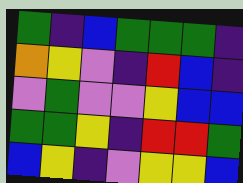[["green", "indigo", "blue", "green", "green", "green", "indigo"], ["orange", "yellow", "violet", "indigo", "red", "blue", "indigo"], ["violet", "green", "violet", "violet", "yellow", "blue", "blue"], ["green", "green", "yellow", "indigo", "red", "red", "green"], ["blue", "yellow", "indigo", "violet", "yellow", "yellow", "blue"]]